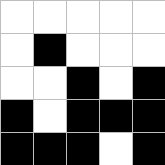[["white", "white", "white", "white", "white"], ["white", "black", "white", "white", "white"], ["white", "white", "black", "white", "black"], ["black", "white", "black", "black", "black"], ["black", "black", "black", "white", "black"]]